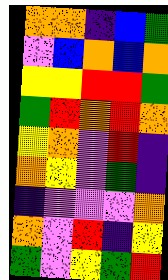[["orange", "orange", "indigo", "blue", "green"], ["violet", "blue", "orange", "blue", "orange"], ["yellow", "yellow", "red", "red", "green"], ["green", "red", "orange", "red", "orange"], ["yellow", "orange", "violet", "red", "indigo"], ["orange", "yellow", "violet", "green", "indigo"], ["indigo", "violet", "violet", "violet", "orange"], ["orange", "violet", "red", "indigo", "yellow"], ["green", "violet", "yellow", "green", "red"]]